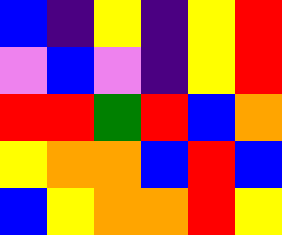[["blue", "indigo", "yellow", "indigo", "yellow", "red"], ["violet", "blue", "violet", "indigo", "yellow", "red"], ["red", "red", "green", "red", "blue", "orange"], ["yellow", "orange", "orange", "blue", "red", "blue"], ["blue", "yellow", "orange", "orange", "red", "yellow"]]